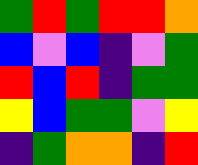[["green", "red", "green", "red", "red", "orange"], ["blue", "violet", "blue", "indigo", "violet", "green"], ["red", "blue", "red", "indigo", "green", "green"], ["yellow", "blue", "green", "green", "violet", "yellow"], ["indigo", "green", "orange", "orange", "indigo", "red"]]